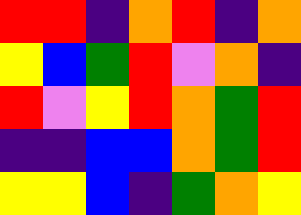[["red", "red", "indigo", "orange", "red", "indigo", "orange"], ["yellow", "blue", "green", "red", "violet", "orange", "indigo"], ["red", "violet", "yellow", "red", "orange", "green", "red"], ["indigo", "indigo", "blue", "blue", "orange", "green", "red"], ["yellow", "yellow", "blue", "indigo", "green", "orange", "yellow"]]